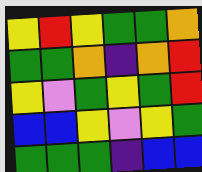[["yellow", "red", "yellow", "green", "green", "orange"], ["green", "green", "orange", "indigo", "orange", "red"], ["yellow", "violet", "green", "yellow", "green", "red"], ["blue", "blue", "yellow", "violet", "yellow", "green"], ["green", "green", "green", "indigo", "blue", "blue"]]